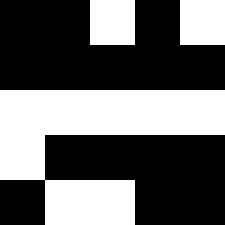[["black", "black", "white", "black", "white"], ["black", "black", "black", "black", "black"], ["white", "white", "white", "white", "white"], ["white", "black", "black", "black", "black"], ["black", "white", "white", "black", "black"]]